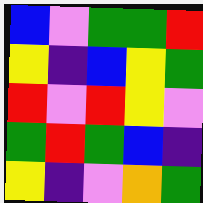[["blue", "violet", "green", "green", "red"], ["yellow", "indigo", "blue", "yellow", "green"], ["red", "violet", "red", "yellow", "violet"], ["green", "red", "green", "blue", "indigo"], ["yellow", "indigo", "violet", "orange", "green"]]